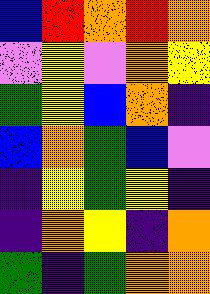[["blue", "red", "orange", "red", "orange"], ["violet", "yellow", "violet", "orange", "yellow"], ["green", "yellow", "blue", "orange", "indigo"], ["blue", "orange", "green", "blue", "violet"], ["indigo", "yellow", "green", "yellow", "indigo"], ["indigo", "orange", "yellow", "indigo", "orange"], ["green", "indigo", "green", "orange", "orange"]]